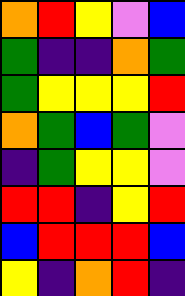[["orange", "red", "yellow", "violet", "blue"], ["green", "indigo", "indigo", "orange", "green"], ["green", "yellow", "yellow", "yellow", "red"], ["orange", "green", "blue", "green", "violet"], ["indigo", "green", "yellow", "yellow", "violet"], ["red", "red", "indigo", "yellow", "red"], ["blue", "red", "red", "red", "blue"], ["yellow", "indigo", "orange", "red", "indigo"]]